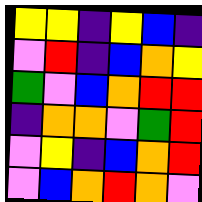[["yellow", "yellow", "indigo", "yellow", "blue", "indigo"], ["violet", "red", "indigo", "blue", "orange", "yellow"], ["green", "violet", "blue", "orange", "red", "red"], ["indigo", "orange", "orange", "violet", "green", "red"], ["violet", "yellow", "indigo", "blue", "orange", "red"], ["violet", "blue", "orange", "red", "orange", "violet"]]